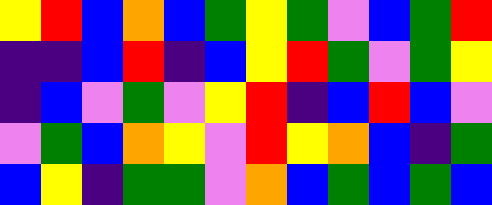[["yellow", "red", "blue", "orange", "blue", "green", "yellow", "green", "violet", "blue", "green", "red"], ["indigo", "indigo", "blue", "red", "indigo", "blue", "yellow", "red", "green", "violet", "green", "yellow"], ["indigo", "blue", "violet", "green", "violet", "yellow", "red", "indigo", "blue", "red", "blue", "violet"], ["violet", "green", "blue", "orange", "yellow", "violet", "red", "yellow", "orange", "blue", "indigo", "green"], ["blue", "yellow", "indigo", "green", "green", "violet", "orange", "blue", "green", "blue", "green", "blue"]]